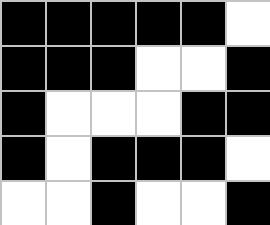[["black", "black", "black", "black", "black", "white"], ["black", "black", "black", "white", "white", "black"], ["black", "white", "white", "white", "black", "black"], ["black", "white", "black", "black", "black", "white"], ["white", "white", "black", "white", "white", "black"]]